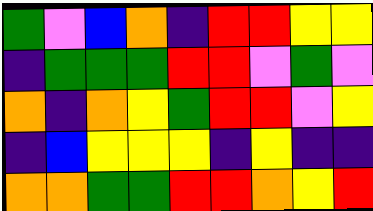[["green", "violet", "blue", "orange", "indigo", "red", "red", "yellow", "yellow"], ["indigo", "green", "green", "green", "red", "red", "violet", "green", "violet"], ["orange", "indigo", "orange", "yellow", "green", "red", "red", "violet", "yellow"], ["indigo", "blue", "yellow", "yellow", "yellow", "indigo", "yellow", "indigo", "indigo"], ["orange", "orange", "green", "green", "red", "red", "orange", "yellow", "red"]]